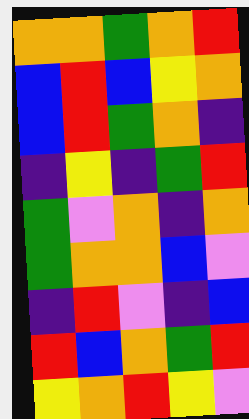[["orange", "orange", "green", "orange", "red"], ["blue", "red", "blue", "yellow", "orange"], ["blue", "red", "green", "orange", "indigo"], ["indigo", "yellow", "indigo", "green", "red"], ["green", "violet", "orange", "indigo", "orange"], ["green", "orange", "orange", "blue", "violet"], ["indigo", "red", "violet", "indigo", "blue"], ["red", "blue", "orange", "green", "red"], ["yellow", "orange", "red", "yellow", "violet"]]